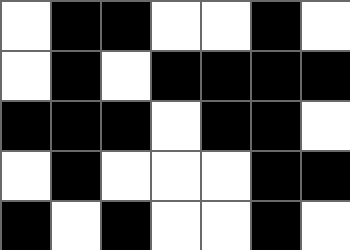[["white", "black", "black", "white", "white", "black", "white"], ["white", "black", "white", "black", "black", "black", "black"], ["black", "black", "black", "white", "black", "black", "white"], ["white", "black", "white", "white", "white", "black", "black"], ["black", "white", "black", "white", "white", "black", "white"]]